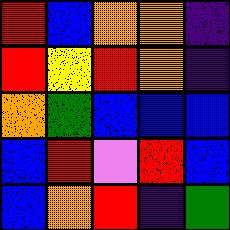[["red", "blue", "orange", "orange", "indigo"], ["red", "yellow", "red", "orange", "indigo"], ["orange", "green", "blue", "blue", "blue"], ["blue", "red", "violet", "red", "blue"], ["blue", "orange", "red", "indigo", "green"]]